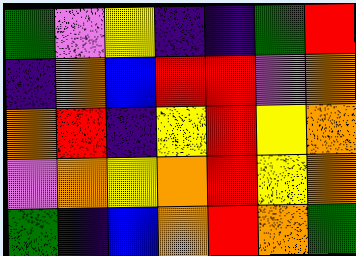[["green", "violet", "yellow", "indigo", "indigo", "green", "red"], ["indigo", "orange", "blue", "red", "red", "violet", "orange"], ["orange", "red", "indigo", "yellow", "red", "yellow", "orange"], ["violet", "orange", "yellow", "orange", "red", "yellow", "orange"], ["green", "indigo", "blue", "orange", "red", "orange", "green"]]